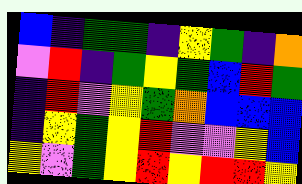[["blue", "indigo", "green", "green", "indigo", "yellow", "green", "indigo", "orange"], ["violet", "red", "indigo", "green", "yellow", "green", "blue", "red", "green"], ["indigo", "red", "violet", "yellow", "green", "orange", "blue", "blue", "blue"], ["indigo", "yellow", "green", "yellow", "red", "violet", "violet", "yellow", "blue"], ["yellow", "violet", "green", "yellow", "red", "yellow", "red", "red", "yellow"]]